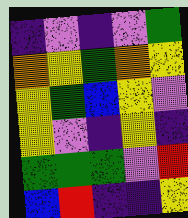[["indigo", "violet", "indigo", "violet", "green"], ["orange", "yellow", "green", "orange", "yellow"], ["yellow", "green", "blue", "yellow", "violet"], ["yellow", "violet", "indigo", "yellow", "indigo"], ["green", "green", "green", "violet", "red"], ["blue", "red", "indigo", "indigo", "yellow"]]